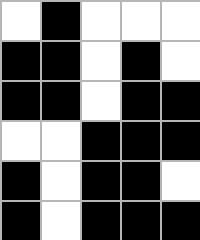[["white", "black", "white", "white", "white"], ["black", "black", "white", "black", "white"], ["black", "black", "white", "black", "black"], ["white", "white", "black", "black", "black"], ["black", "white", "black", "black", "white"], ["black", "white", "black", "black", "black"]]